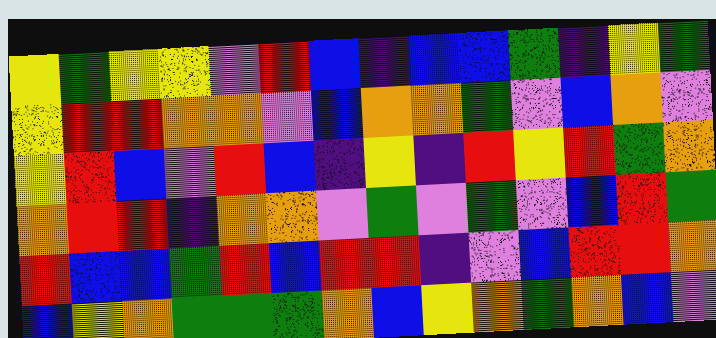[["yellow", "green", "yellow", "yellow", "violet", "red", "blue", "indigo", "blue", "blue", "green", "indigo", "yellow", "green"], ["yellow", "red", "red", "orange", "orange", "violet", "blue", "orange", "orange", "green", "violet", "blue", "orange", "violet"], ["yellow", "red", "blue", "violet", "red", "blue", "indigo", "yellow", "indigo", "red", "yellow", "red", "green", "orange"], ["orange", "red", "red", "indigo", "orange", "orange", "violet", "green", "violet", "green", "violet", "blue", "red", "green"], ["red", "blue", "blue", "green", "red", "blue", "red", "red", "indigo", "violet", "blue", "red", "red", "orange"], ["blue", "yellow", "orange", "green", "green", "green", "orange", "blue", "yellow", "orange", "green", "orange", "blue", "violet"]]